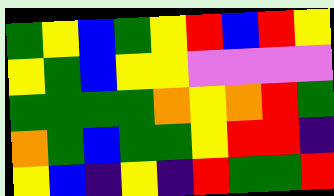[["green", "yellow", "blue", "green", "yellow", "red", "blue", "red", "yellow"], ["yellow", "green", "blue", "yellow", "yellow", "violet", "violet", "violet", "violet"], ["green", "green", "green", "green", "orange", "yellow", "orange", "red", "green"], ["orange", "green", "blue", "green", "green", "yellow", "red", "red", "indigo"], ["yellow", "blue", "indigo", "yellow", "indigo", "red", "green", "green", "red"]]